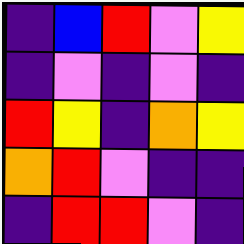[["indigo", "blue", "red", "violet", "yellow"], ["indigo", "violet", "indigo", "violet", "indigo"], ["red", "yellow", "indigo", "orange", "yellow"], ["orange", "red", "violet", "indigo", "indigo"], ["indigo", "red", "red", "violet", "indigo"]]